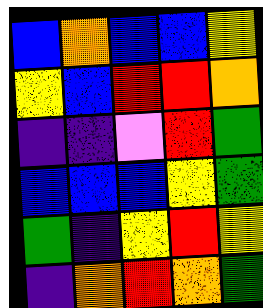[["blue", "orange", "blue", "blue", "yellow"], ["yellow", "blue", "red", "red", "orange"], ["indigo", "indigo", "violet", "red", "green"], ["blue", "blue", "blue", "yellow", "green"], ["green", "indigo", "yellow", "red", "yellow"], ["indigo", "orange", "red", "orange", "green"]]